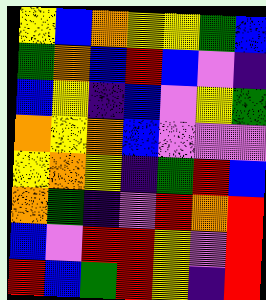[["yellow", "blue", "orange", "yellow", "yellow", "green", "blue"], ["green", "orange", "blue", "red", "blue", "violet", "indigo"], ["blue", "yellow", "indigo", "blue", "violet", "yellow", "green"], ["orange", "yellow", "orange", "blue", "violet", "violet", "violet"], ["yellow", "orange", "yellow", "indigo", "green", "red", "blue"], ["orange", "green", "indigo", "violet", "red", "orange", "red"], ["blue", "violet", "red", "red", "yellow", "violet", "red"], ["red", "blue", "green", "red", "yellow", "indigo", "red"]]